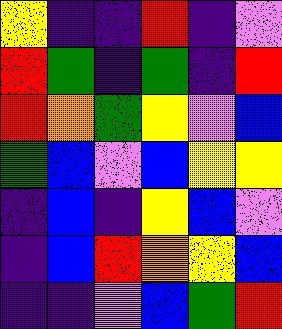[["yellow", "indigo", "indigo", "red", "indigo", "violet"], ["red", "green", "indigo", "green", "indigo", "red"], ["red", "orange", "green", "yellow", "violet", "blue"], ["green", "blue", "violet", "blue", "yellow", "yellow"], ["indigo", "blue", "indigo", "yellow", "blue", "violet"], ["indigo", "blue", "red", "orange", "yellow", "blue"], ["indigo", "indigo", "violet", "blue", "green", "red"]]